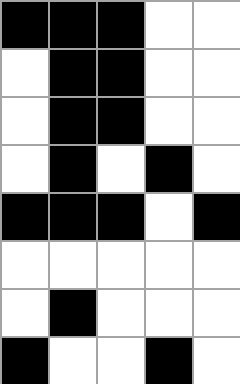[["black", "black", "black", "white", "white"], ["white", "black", "black", "white", "white"], ["white", "black", "black", "white", "white"], ["white", "black", "white", "black", "white"], ["black", "black", "black", "white", "black"], ["white", "white", "white", "white", "white"], ["white", "black", "white", "white", "white"], ["black", "white", "white", "black", "white"]]